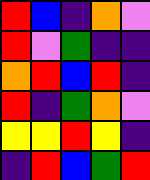[["red", "blue", "indigo", "orange", "violet"], ["red", "violet", "green", "indigo", "indigo"], ["orange", "red", "blue", "red", "indigo"], ["red", "indigo", "green", "orange", "violet"], ["yellow", "yellow", "red", "yellow", "indigo"], ["indigo", "red", "blue", "green", "red"]]